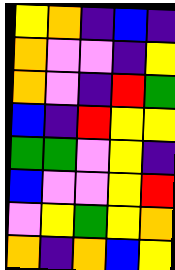[["yellow", "orange", "indigo", "blue", "indigo"], ["orange", "violet", "violet", "indigo", "yellow"], ["orange", "violet", "indigo", "red", "green"], ["blue", "indigo", "red", "yellow", "yellow"], ["green", "green", "violet", "yellow", "indigo"], ["blue", "violet", "violet", "yellow", "red"], ["violet", "yellow", "green", "yellow", "orange"], ["orange", "indigo", "orange", "blue", "yellow"]]